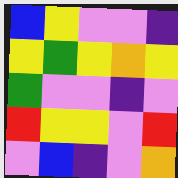[["blue", "yellow", "violet", "violet", "indigo"], ["yellow", "green", "yellow", "orange", "yellow"], ["green", "violet", "violet", "indigo", "violet"], ["red", "yellow", "yellow", "violet", "red"], ["violet", "blue", "indigo", "violet", "orange"]]